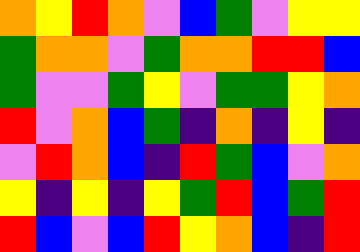[["orange", "yellow", "red", "orange", "violet", "blue", "green", "violet", "yellow", "yellow"], ["green", "orange", "orange", "violet", "green", "orange", "orange", "red", "red", "blue"], ["green", "violet", "violet", "green", "yellow", "violet", "green", "green", "yellow", "orange"], ["red", "violet", "orange", "blue", "green", "indigo", "orange", "indigo", "yellow", "indigo"], ["violet", "red", "orange", "blue", "indigo", "red", "green", "blue", "violet", "orange"], ["yellow", "indigo", "yellow", "indigo", "yellow", "green", "red", "blue", "green", "red"], ["red", "blue", "violet", "blue", "red", "yellow", "orange", "blue", "indigo", "red"]]